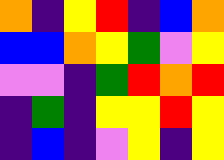[["orange", "indigo", "yellow", "red", "indigo", "blue", "orange"], ["blue", "blue", "orange", "yellow", "green", "violet", "yellow"], ["violet", "violet", "indigo", "green", "red", "orange", "red"], ["indigo", "green", "indigo", "yellow", "yellow", "red", "yellow"], ["indigo", "blue", "indigo", "violet", "yellow", "indigo", "yellow"]]